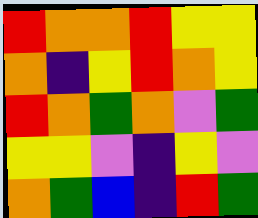[["red", "orange", "orange", "red", "yellow", "yellow"], ["orange", "indigo", "yellow", "red", "orange", "yellow"], ["red", "orange", "green", "orange", "violet", "green"], ["yellow", "yellow", "violet", "indigo", "yellow", "violet"], ["orange", "green", "blue", "indigo", "red", "green"]]